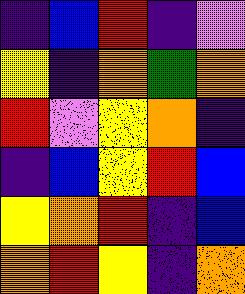[["indigo", "blue", "red", "indigo", "violet"], ["yellow", "indigo", "orange", "green", "orange"], ["red", "violet", "yellow", "orange", "indigo"], ["indigo", "blue", "yellow", "red", "blue"], ["yellow", "orange", "red", "indigo", "blue"], ["orange", "red", "yellow", "indigo", "orange"]]